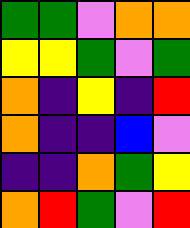[["green", "green", "violet", "orange", "orange"], ["yellow", "yellow", "green", "violet", "green"], ["orange", "indigo", "yellow", "indigo", "red"], ["orange", "indigo", "indigo", "blue", "violet"], ["indigo", "indigo", "orange", "green", "yellow"], ["orange", "red", "green", "violet", "red"]]